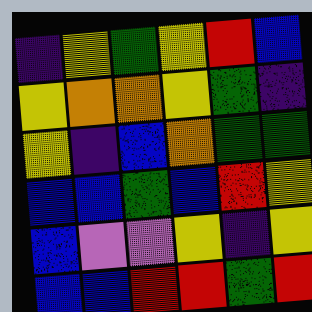[["indigo", "yellow", "green", "yellow", "red", "blue"], ["yellow", "orange", "orange", "yellow", "green", "indigo"], ["yellow", "indigo", "blue", "orange", "green", "green"], ["blue", "blue", "green", "blue", "red", "yellow"], ["blue", "violet", "violet", "yellow", "indigo", "yellow"], ["blue", "blue", "red", "red", "green", "red"]]